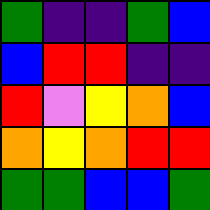[["green", "indigo", "indigo", "green", "blue"], ["blue", "red", "red", "indigo", "indigo"], ["red", "violet", "yellow", "orange", "blue"], ["orange", "yellow", "orange", "red", "red"], ["green", "green", "blue", "blue", "green"]]